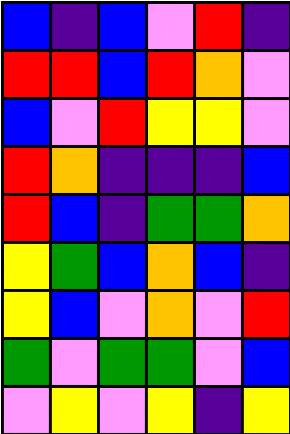[["blue", "indigo", "blue", "violet", "red", "indigo"], ["red", "red", "blue", "red", "orange", "violet"], ["blue", "violet", "red", "yellow", "yellow", "violet"], ["red", "orange", "indigo", "indigo", "indigo", "blue"], ["red", "blue", "indigo", "green", "green", "orange"], ["yellow", "green", "blue", "orange", "blue", "indigo"], ["yellow", "blue", "violet", "orange", "violet", "red"], ["green", "violet", "green", "green", "violet", "blue"], ["violet", "yellow", "violet", "yellow", "indigo", "yellow"]]